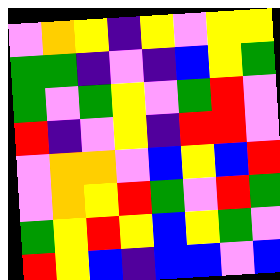[["violet", "orange", "yellow", "indigo", "yellow", "violet", "yellow", "yellow"], ["green", "green", "indigo", "violet", "indigo", "blue", "yellow", "green"], ["green", "violet", "green", "yellow", "violet", "green", "red", "violet"], ["red", "indigo", "violet", "yellow", "indigo", "red", "red", "violet"], ["violet", "orange", "orange", "violet", "blue", "yellow", "blue", "red"], ["violet", "orange", "yellow", "red", "green", "violet", "red", "green"], ["green", "yellow", "red", "yellow", "blue", "yellow", "green", "violet"], ["red", "yellow", "blue", "indigo", "blue", "blue", "violet", "blue"]]